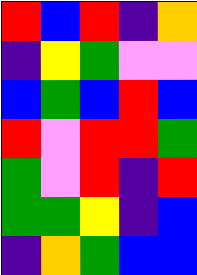[["red", "blue", "red", "indigo", "orange"], ["indigo", "yellow", "green", "violet", "violet"], ["blue", "green", "blue", "red", "blue"], ["red", "violet", "red", "red", "green"], ["green", "violet", "red", "indigo", "red"], ["green", "green", "yellow", "indigo", "blue"], ["indigo", "orange", "green", "blue", "blue"]]